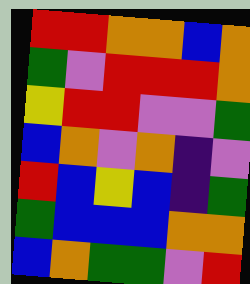[["red", "red", "orange", "orange", "blue", "orange"], ["green", "violet", "red", "red", "red", "orange"], ["yellow", "red", "red", "violet", "violet", "green"], ["blue", "orange", "violet", "orange", "indigo", "violet"], ["red", "blue", "yellow", "blue", "indigo", "green"], ["green", "blue", "blue", "blue", "orange", "orange"], ["blue", "orange", "green", "green", "violet", "red"]]